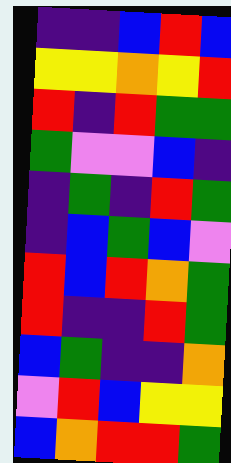[["indigo", "indigo", "blue", "red", "blue"], ["yellow", "yellow", "orange", "yellow", "red"], ["red", "indigo", "red", "green", "green"], ["green", "violet", "violet", "blue", "indigo"], ["indigo", "green", "indigo", "red", "green"], ["indigo", "blue", "green", "blue", "violet"], ["red", "blue", "red", "orange", "green"], ["red", "indigo", "indigo", "red", "green"], ["blue", "green", "indigo", "indigo", "orange"], ["violet", "red", "blue", "yellow", "yellow"], ["blue", "orange", "red", "red", "green"]]